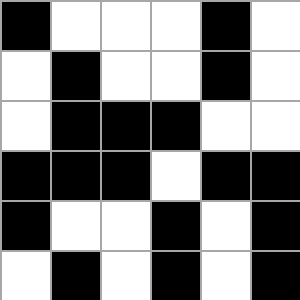[["black", "white", "white", "white", "black", "white"], ["white", "black", "white", "white", "black", "white"], ["white", "black", "black", "black", "white", "white"], ["black", "black", "black", "white", "black", "black"], ["black", "white", "white", "black", "white", "black"], ["white", "black", "white", "black", "white", "black"]]